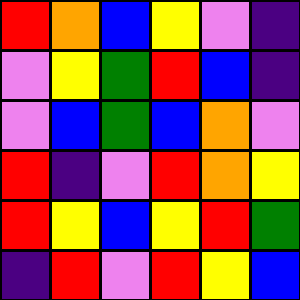[["red", "orange", "blue", "yellow", "violet", "indigo"], ["violet", "yellow", "green", "red", "blue", "indigo"], ["violet", "blue", "green", "blue", "orange", "violet"], ["red", "indigo", "violet", "red", "orange", "yellow"], ["red", "yellow", "blue", "yellow", "red", "green"], ["indigo", "red", "violet", "red", "yellow", "blue"]]